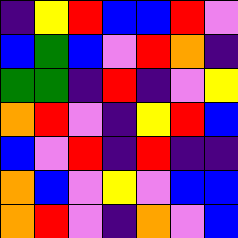[["indigo", "yellow", "red", "blue", "blue", "red", "violet"], ["blue", "green", "blue", "violet", "red", "orange", "indigo"], ["green", "green", "indigo", "red", "indigo", "violet", "yellow"], ["orange", "red", "violet", "indigo", "yellow", "red", "blue"], ["blue", "violet", "red", "indigo", "red", "indigo", "indigo"], ["orange", "blue", "violet", "yellow", "violet", "blue", "blue"], ["orange", "red", "violet", "indigo", "orange", "violet", "blue"]]